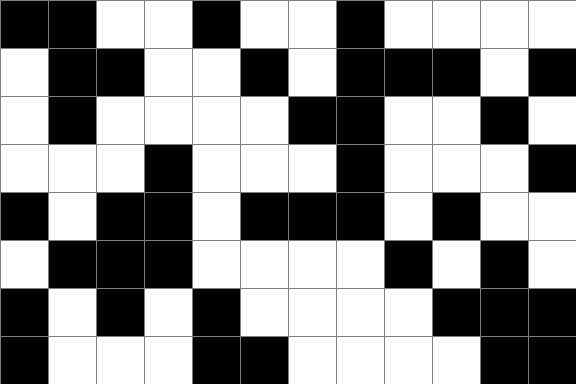[["black", "black", "white", "white", "black", "white", "white", "black", "white", "white", "white", "white"], ["white", "black", "black", "white", "white", "black", "white", "black", "black", "black", "white", "black"], ["white", "black", "white", "white", "white", "white", "black", "black", "white", "white", "black", "white"], ["white", "white", "white", "black", "white", "white", "white", "black", "white", "white", "white", "black"], ["black", "white", "black", "black", "white", "black", "black", "black", "white", "black", "white", "white"], ["white", "black", "black", "black", "white", "white", "white", "white", "black", "white", "black", "white"], ["black", "white", "black", "white", "black", "white", "white", "white", "white", "black", "black", "black"], ["black", "white", "white", "white", "black", "black", "white", "white", "white", "white", "black", "black"]]